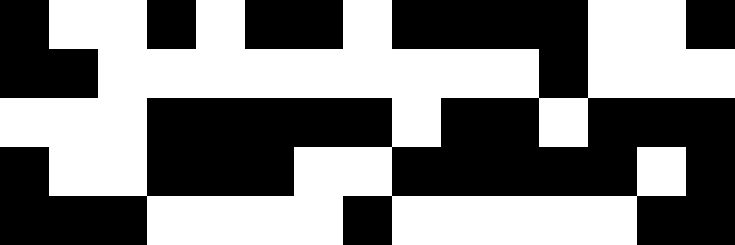[["black", "white", "white", "black", "white", "black", "black", "white", "black", "black", "black", "black", "white", "white", "black"], ["black", "black", "white", "white", "white", "white", "white", "white", "white", "white", "white", "black", "white", "white", "white"], ["white", "white", "white", "black", "black", "black", "black", "black", "white", "black", "black", "white", "black", "black", "black"], ["black", "white", "white", "black", "black", "black", "white", "white", "black", "black", "black", "black", "black", "white", "black"], ["black", "black", "black", "white", "white", "white", "white", "black", "white", "white", "white", "white", "white", "black", "black"]]